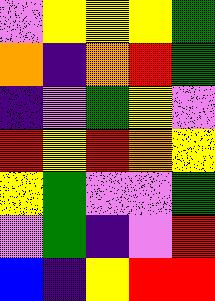[["violet", "yellow", "yellow", "yellow", "green"], ["orange", "indigo", "orange", "red", "green"], ["indigo", "violet", "green", "yellow", "violet"], ["red", "yellow", "red", "orange", "yellow"], ["yellow", "green", "violet", "violet", "green"], ["violet", "green", "indigo", "violet", "red"], ["blue", "indigo", "yellow", "red", "red"]]